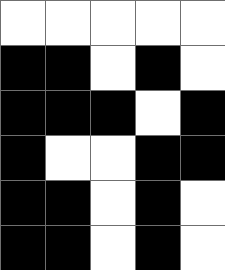[["white", "white", "white", "white", "white"], ["black", "black", "white", "black", "white"], ["black", "black", "black", "white", "black"], ["black", "white", "white", "black", "black"], ["black", "black", "white", "black", "white"], ["black", "black", "white", "black", "white"]]